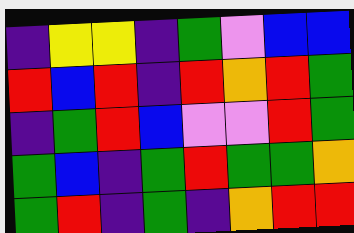[["indigo", "yellow", "yellow", "indigo", "green", "violet", "blue", "blue"], ["red", "blue", "red", "indigo", "red", "orange", "red", "green"], ["indigo", "green", "red", "blue", "violet", "violet", "red", "green"], ["green", "blue", "indigo", "green", "red", "green", "green", "orange"], ["green", "red", "indigo", "green", "indigo", "orange", "red", "red"]]